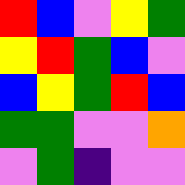[["red", "blue", "violet", "yellow", "green"], ["yellow", "red", "green", "blue", "violet"], ["blue", "yellow", "green", "red", "blue"], ["green", "green", "violet", "violet", "orange"], ["violet", "green", "indigo", "violet", "violet"]]